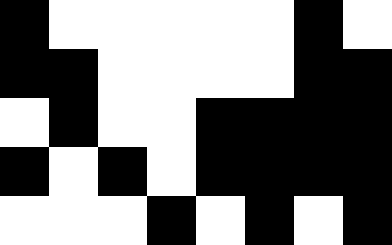[["black", "white", "white", "white", "white", "white", "black", "white"], ["black", "black", "white", "white", "white", "white", "black", "black"], ["white", "black", "white", "white", "black", "black", "black", "black"], ["black", "white", "black", "white", "black", "black", "black", "black"], ["white", "white", "white", "black", "white", "black", "white", "black"]]